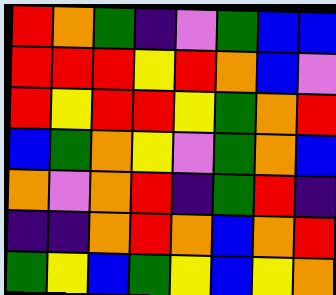[["red", "orange", "green", "indigo", "violet", "green", "blue", "blue"], ["red", "red", "red", "yellow", "red", "orange", "blue", "violet"], ["red", "yellow", "red", "red", "yellow", "green", "orange", "red"], ["blue", "green", "orange", "yellow", "violet", "green", "orange", "blue"], ["orange", "violet", "orange", "red", "indigo", "green", "red", "indigo"], ["indigo", "indigo", "orange", "red", "orange", "blue", "orange", "red"], ["green", "yellow", "blue", "green", "yellow", "blue", "yellow", "orange"]]